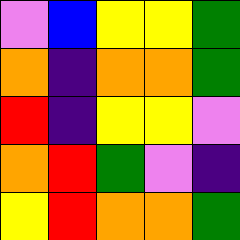[["violet", "blue", "yellow", "yellow", "green"], ["orange", "indigo", "orange", "orange", "green"], ["red", "indigo", "yellow", "yellow", "violet"], ["orange", "red", "green", "violet", "indigo"], ["yellow", "red", "orange", "orange", "green"]]